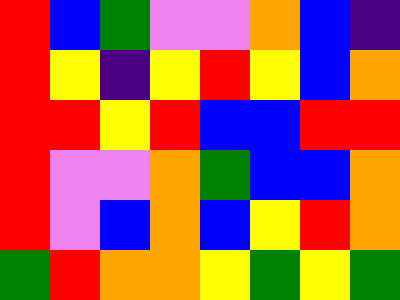[["red", "blue", "green", "violet", "violet", "orange", "blue", "indigo"], ["red", "yellow", "indigo", "yellow", "red", "yellow", "blue", "orange"], ["red", "red", "yellow", "red", "blue", "blue", "red", "red"], ["red", "violet", "violet", "orange", "green", "blue", "blue", "orange"], ["red", "violet", "blue", "orange", "blue", "yellow", "red", "orange"], ["green", "red", "orange", "orange", "yellow", "green", "yellow", "green"]]